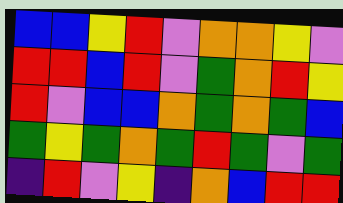[["blue", "blue", "yellow", "red", "violet", "orange", "orange", "yellow", "violet"], ["red", "red", "blue", "red", "violet", "green", "orange", "red", "yellow"], ["red", "violet", "blue", "blue", "orange", "green", "orange", "green", "blue"], ["green", "yellow", "green", "orange", "green", "red", "green", "violet", "green"], ["indigo", "red", "violet", "yellow", "indigo", "orange", "blue", "red", "red"]]